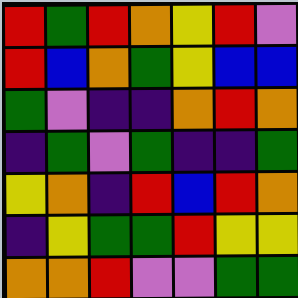[["red", "green", "red", "orange", "yellow", "red", "violet"], ["red", "blue", "orange", "green", "yellow", "blue", "blue"], ["green", "violet", "indigo", "indigo", "orange", "red", "orange"], ["indigo", "green", "violet", "green", "indigo", "indigo", "green"], ["yellow", "orange", "indigo", "red", "blue", "red", "orange"], ["indigo", "yellow", "green", "green", "red", "yellow", "yellow"], ["orange", "orange", "red", "violet", "violet", "green", "green"]]